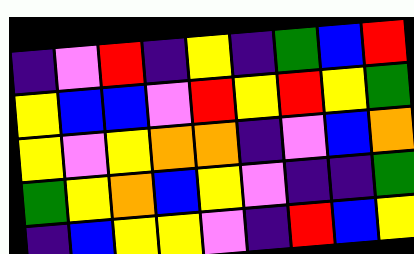[["indigo", "violet", "red", "indigo", "yellow", "indigo", "green", "blue", "red"], ["yellow", "blue", "blue", "violet", "red", "yellow", "red", "yellow", "green"], ["yellow", "violet", "yellow", "orange", "orange", "indigo", "violet", "blue", "orange"], ["green", "yellow", "orange", "blue", "yellow", "violet", "indigo", "indigo", "green"], ["indigo", "blue", "yellow", "yellow", "violet", "indigo", "red", "blue", "yellow"]]